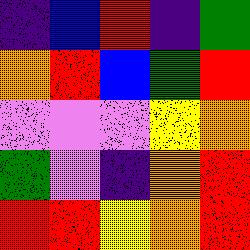[["indigo", "blue", "red", "indigo", "green"], ["orange", "red", "blue", "green", "red"], ["violet", "violet", "violet", "yellow", "orange"], ["green", "violet", "indigo", "orange", "red"], ["red", "red", "yellow", "orange", "red"]]